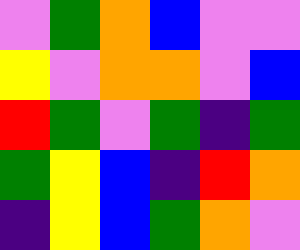[["violet", "green", "orange", "blue", "violet", "violet"], ["yellow", "violet", "orange", "orange", "violet", "blue"], ["red", "green", "violet", "green", "indigo", "green"], ["green", "yellow", "blue", "indigo", "red", "orange"], ["indigo", "yellow", "blue", "green", "orange", "violet"]]